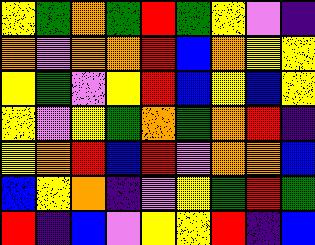[["yellow", "green", "orange", "green", "red", "green", "yellow", "violet", "indigo"], ["orange", "violet", "orange", "orange", "red", "blue", "orange", "yellow", "yellow"], ["yellow", "green", "violet", "yellow", "red", "blue", "yellow", "blue", "yellow"], ["yellow", "violet", "yellow", "green", "orange", "green", "orange", "red", "indigo"], ["yellow", "orange", "red", "blue", "red", "violet", "orange", "orange", "blue"], ["blue", "yellow", "orange", "indigo", "violet", "yellow", "green", "red", "green"], ["red", "indigo", "blue", "violet", "yellow", "yellow", "red", "indigo", "blue"]]